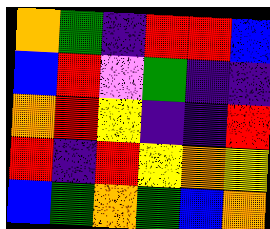[["orange", "green", "indigo", "red", "red", "blue"], ["blue", "red", "violet", "green", "indigo", "indigo"], ["orange", "red", "yellow", "indigo", "indigo", "red"], ["red", "indigo", "red", "yellow", "orange", "yellow"], ["blue", "green", "orange", "green", "blue", "orange"]]